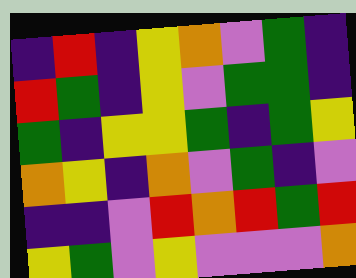[["indigo", "red", "indigo", "yellow", "orange", "violet", "green", "indigo"], ["red", "green", "indigo", "yellow", "violet", "green", "green", "indigo"], ["green", "indigo", "yellow", "yellow", "green", "indigo", "green", "yellow"], ["orange", "yellow", "indigo", "orange", "violet", "green", "indigo", "violet"], ["indigo", "indigo", "violet", "red", "orange", "red", "green", "red"], ["yellow", "green", "violet", "yellow", "violet", "violet", "violet", "orange"]]